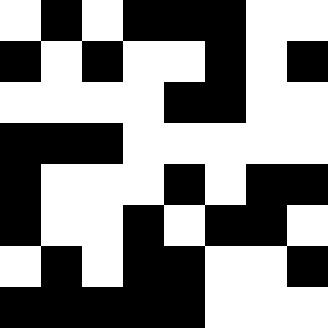[["white", "black", "white", "black", "black", "black", "white", "white"], ["black", "white", "black", "white", "white", "black", "white", "black"], ["white", "white", "white", "white", "black", "black", "white", "white"], ["black", "black", "black", "white", "white", "white", "white", "white"], ["black", "white", "white", "white", "black", "white", "black", "black"], ["black", "white", "white", "black", "white", "black", "black", "white"], ["white", "black", "white", "black", "black", "white", "white", "black"], ["black", "black", "black", "black", "black", "white", "white", "white"]]